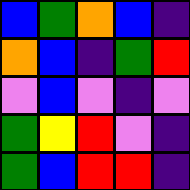[["blue", "green", "orange", "blue", "indigo"], ["orange", "blue", "indigo", "green", "red"], ["violet", "blue", "violet", "indigo", "violet"], ["green", "yellow", "red", "violet", "indigo"], ["green", "blue", "red", "red", "indigo"]]